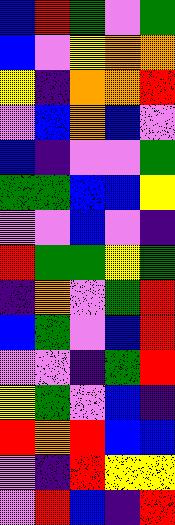[["blue", "red", "green", "violet", "green"], ["blue", "violet", "yellow", "orange", "orange"], ["yellow", "indigo", "orange", "orange", "red"], ["violet", "blue", "orange", "blue", "violet"], ["blue", "indigo", "violet", "violet", "green"], ["green", "green", "blue", "blue", "yellow"], ["violet", "violet", "blue", "violet", "indigo"], ["red", "green", "green", "yellow", "green"], ["indigo", "orange", "violet", "green", "red"], ["blue", "green", "violet", "blue", "red"], ["violet", "violet", "indigo", "green", "red"], ["yellow", "green", "violet", "blue", "indigo"], ["red", "orange", "red", "blue", "blue"], ["violet", "indigo", "red", "yellow", "yellow"], ["violet", "red", "blue", "indigo", "red"]]